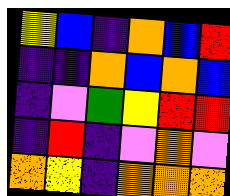[["yellow", "blue", "indigo", "orange", "blue", "red"], ["indigo", "indigo", "orange", "blue", "orange", "blue"], ["indigo", "violet", "green", "yellow", "red", "red"], ["indigo", "red", "indigo", "violet", "orange", "violet"], ["orange", "yellow", "indigo", "orange", "orange", "orange"]]